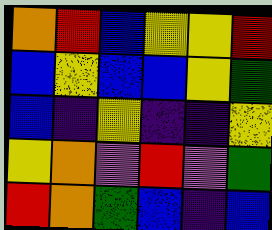[["orange", "red", "blue", "yellow", "yellow", "red"], ["blue", "yellow", "blue", "blue", "yellow", "green"], ["blue", "indigo", "yellow", "indigo", "indigo", "yellow"], ["yellow", "orange", "violet", "red", "violet", "green"], ["red", "orange", "green", "blue", "indigo", "blue"]]